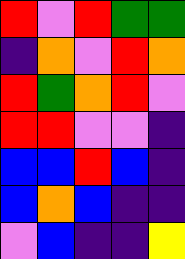[["red", "violet", "red", "green", "green"], ["indigo", "orange", "violet", "red", "orange"], ["red", "green", "orange", "red", "violet"], ["red", "red", "violet", "violet", "indigo"], ["blue", "blue", "red", "blue", "indigo"], ["blue", "orange", "blue", "indigo", "indigo"], ["violet", "blue", "indigo", "indigo", "yellow"]]